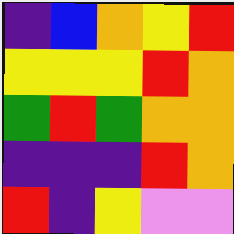[["indigo", "blue", "orange", "yellow", "red"], ["yellow", "yellow", "yellow", "red", "orange"], ["green", "red", "green", "orange", "orange"], ["indigo", "indigo", "indigo", "red", "orange"], ["red", "indigo", "yellow", "violet", "violet"]]